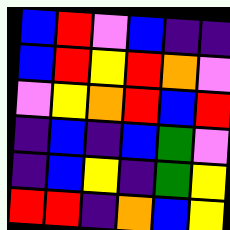[["blue", "red", "violet", "blue", "indigo", "indigo"], ["blue", "red", "yellow", "red", "orange", "violet"], ["violet", "yellow", "orange", "red", "blue", "red"], ["indigo", "blue", "indigo", "blue", "green", "violet"], ["indigo", "blue", "yellow", "indigo", "green", "yellow"], ["red", "red", "indigo", "orange", "blue", "yellow"]]